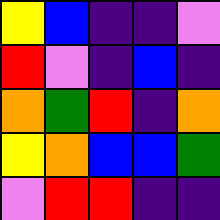[["yellow", "blue", "indigo", "indigo", "violet"], ["red", "violet", "indigo", "blue", "indigo"], ["orange", "green", "red", "indigo", "orange"], ["yellow", "orange", "blue", "blue", "green"], ["violet", "red", "red", "indigo", "indigo"]]